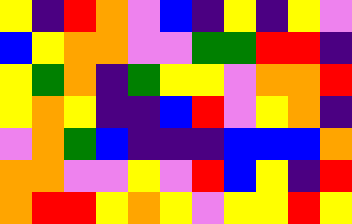[["yellow", "indigo", "red", "orange", "violet", "blue", "indigo", "yellow", "indigo", "yellow", "violet"], ["blue", "yellow", "orange", "orange", "violet", "violet", "green", "green", "red", "red", "indigo"], ["yellow", "green", "orange", "indigo", "green", "yellow", "yellow", "violet", "orange", "orange", "red"], ["yellow", "orange", "yellow", "indigo", "indigo", "blue", "red", "violet", "yellow", "orange", "indigo"], ["violet", "orange", "green", "blue", "indigo", "indigo", "indigo", "blue", "blue", "blue", "orange"], ["orange", "orange", "violet", "violet", "yellow", "violet", "red", "blue", "yellow", "indigo", "red"], ["orange", "red", "red", "yellow", "orange", "yellow", "violet", "yellow", "yellow", "red", "yellow"]]